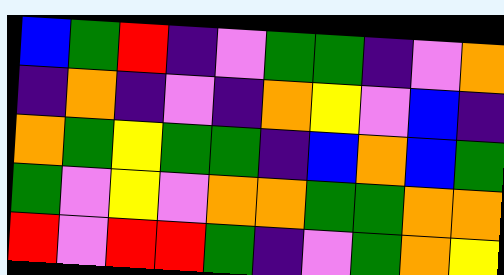[["blue", "green", "red", "indigo", "violet", "green", "green", "indigo", "violet", "orange"], ["indigo", "orange", "indigo", "violet", "indigo", "orange", "yellow", "violet", "blue", "indigo"], ["orange", "green", "yellow", "green", "green", "indigo", "blue", "orange", "blue", "green"], ["green", "violet", "yellow", "violet", "orange", "orange", "green", "green", "orange", "orange"], ["red", "violet", "red", "red", "green", "indigo", "violet", "green", "orange", "yellow"]]